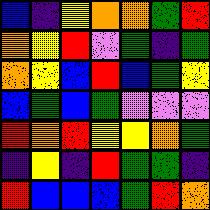[["blue", "indigo", "yellow", "orange", "orange", "green", "red"], ["orange", "yellow", "red", "violet", "green", "indigo", "green"], ["orange", "yellow", "blue", "red", "blue", "green", "yellow"], ["blue", "green", "blue", "green", "violet", "violet", "violet"], ["red", "orange", "red", "yellow", "yellow", "orange", "green"], ["indigo", "yellow", "indigo", "red", "green", "green", "indigo"], ["red", "blue", "blue", "blue", "green", "red", "orange"]]